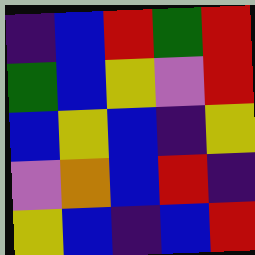[["indigo", "blue", "red", "green", "red"], ["green", "blue", "yellow", "violet", "red"], ["blue", "yellow", "blue", "indigo", "yellow"], ["violet", "orange", "blue", "red", "indigo"], ["yellow", "blue", "indigo", "blue", "red"]]